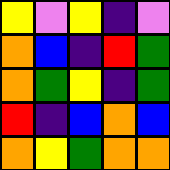[["yellow", "violet", "yellow", "indigo", "violet"], ["orange", "blue", "indigo", "red", "green"], ["orange", "green", "yellow", "indigo", "green"], ["red", "indigo", "blue", "orange", "blue"], ["orange", "yellow", "green", "orange", "orange"]]